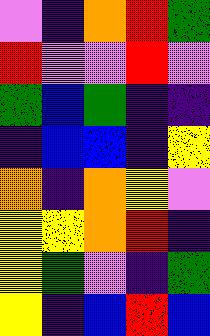[["violet", "indigo", "orange", "red", "green"], ["red", "violet", "violet", "red", "violet"], ["green", "blue", "green", "indigo", "indigo"], ["indigo", "blue", "blue", "indigo", "yellow"], ["orange", "indigo", "orange", "yellow", "violet"], ["yellow", "yellow", "orange", "red", "indigo"], ["yellow", "green", "violet", "indigo", "green"], ["yellow", "indigo", "blue", "red", "blue"]]